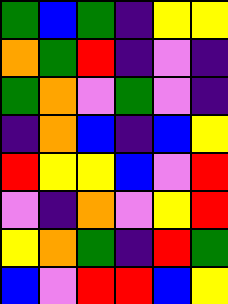[["green", "blue", "green", "indigo", "yellow", "yellow"], ["orange", "green", "red", "indigo", "violet", "indigo"], ["green", "orange", "violet", "green", "violet", "indigo"], ["indigo", "orange", "blue", "indigo", "blue", "yellow"], ["red", "yellow", "yellow", "blue", "violet", "red"], ["violet", "indigo", "orange", "violet", "yellow", "red"], ["yellow", "orange", "green", "indigo", "red", "green"], ["blue", "violet", "red", "red", "blue", "yellow"]]